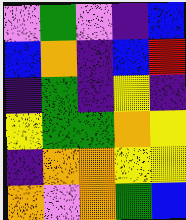[["violet", "green", "violet", "indigo", "blue"], ["blue", "orange", "indigo", "blue", "red"], ["indigo", "green", "indigo", "yellow", "indigo"], ["yellow", "green", "green", "orange", "yellow"], ["indigo", "orange", "orange", "yellow", "yellow"], ["orange", "violet", "orange", "green", "blue"]]